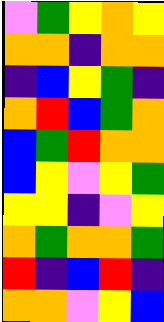[["violet", "green", "yellow", "orange", "yellow"], ["orange", "orange", "indigo", "orange", "orange"], ["indigo", "blue", "yellow", "green", "indigo"], ["orange", "red", "blue", "green", "orange"], ["blue", "green", "red", "orange", "orange"], ["blue", "yellow", "violet", "yellow", "green"], ["yellow", "yellow", "indigo", "violet", "yellow"], ["orange", "green", "orange", "orange", "green"], ["red", "indigo", "blue", "red", "indigo"], ["orange", "orange", "violet", "yellow", "blue"]]